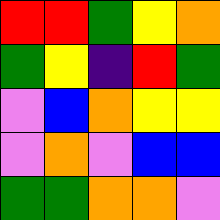[["red", "red", "green", "yellow", "orange"], ["green", "yellow", "indigo", "red", "green"], ["violet", "blue", "orange", "yellow", "yellow"], ["violet", "orange", "violet", "blue", "blue"], ["green", "green", "orange", "orange", "violet"]]